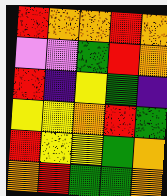[["red", "orange", "orange", "red", "orange"], ["violet", "violet", "green", "red", "orange"], ["red", "indigo", "yellow", "green", "indigo"], ["yellow", "yellow", "orange", "red", "green"], ["red", "yellow", "yellow", "green", "orange"], ["orange", "red", "green", "green", "orange"]]